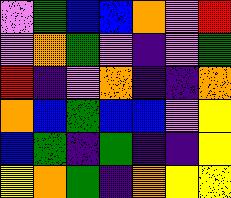[["violet", "green", "blue", "blue", "orange", "violet", "red"], ["violet", "orange", "green", "violet", "indigo", "violet", "green"], ["red", "indigo", "violet", "orange", "indigo", "indigo", "orange"], ["orange", "blue", "green", "blue", "blue", "violet", "yellow"], ["blue", "green", "indigo", "green", "indigo", "indigo", "yellow"], ["yellow", "orange", "green", "indigo", "orange", "yellow", "yellow"]]